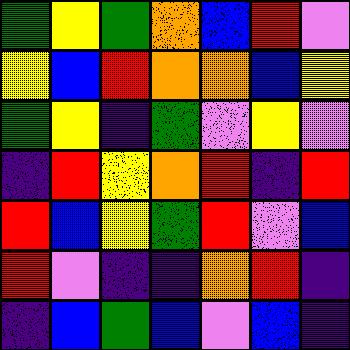[["green", "yellow", "green", "orange", "blue", "red", "violet"], ["yellow", "blue", "red", "orange", "orange", "blue", "yellow"], ["green", "yellow", "indigo", "green", "violet", "yellow", "violet"], ["indigo", "red", "yellow", "orange", "red", "indigo", "red"], ["red", "blue", "yellow", "green", "red", "violet", "blue"], ["red", "violet", "indigo", "indigo", "orange", "red", "indigo"], ["indigo", "blue", "green", "blue", "violet", "blue", "indigo"]]